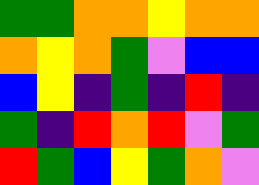[["green", "green", "orange", "orange", "yellow", "orange", "orange"], ["orange", "yellow", "orange", "green", "violet", "blue", "blue"], ["blue", "yellow", "indigo", "green", "indigo", "red", "indigo"], ["green", "indigo", "red", "orange", "red", "violet", "green"], ["red", "green", "blue", "yellow", "green", "orange", "violet"]]